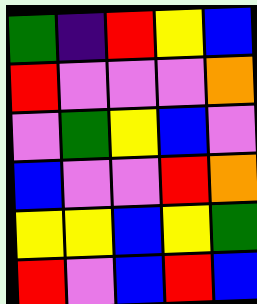[["green", "indigo", "red", "yellow", "blue"], ["red", "violet", "violet", "violet", "orange"], ["violet", "green", "yellow", "blue", "violet"], ["blue", "violet", "violet", "red", "orange"], ["yellow", "yellow", "blue", "yellow", "green"], ["red", "violet", "blue", "red", "blue"]]